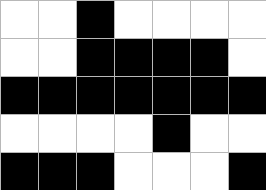[["white", "white", "black", "white", "white", "white", "white"], ["white", "white", "black", "black", "black", "black", "white"], ["black", "black", "black", "black", "black", "black", "black"], ["white", "white", "white", "white", "black", "white", "white"], ["black", "black", "black", "white", "white", "white", "black"]]